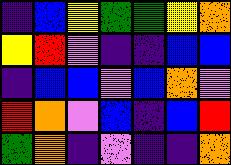[["indigo", "blue", "yellow", "green", "green", "yellow", "orange"], ["yellow", "red", "violet", "indigo", "indigo", "blue", "blue"], ["indigo", "blue", "blue", "violet", "blue", "orange", "violet"], ["red", "orange", "violet", "blue", "indigo", "blue", "red"], ["green", "orange", "indigo", "violet", "indigo", "indigo", "orange"]]